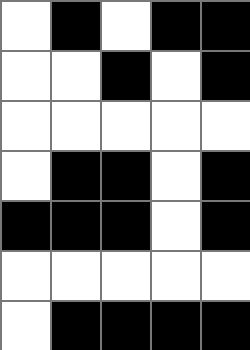[["white", "black", "white", "black", "black"], ["white", "white", "black", "white", "black"], ["white", "white", "white", "white", "white"], ["white", "black", "black", "white", "black"], ["black", "black", "black", "white", "black"], ["white", "white", "white", "white", "white"], ["white", "black", "black", "black", "black"]]